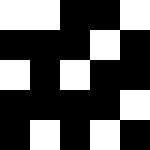[["white", "white", "black", "black", "white"], ["black", "black", "black", "white", "black"], ["white", "black", "white", "black", "black"], ["black", "black", "black", "black", "white"], ["black", "white", "black", "white", "black"]]